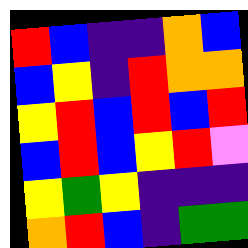[["red", "blue", "indigo", "indigo", "orange", "blue"], ["blue", "yellow", "indigo", "red", "orange", "orange"], ["yellow", "red", "blue", "red", "blue", "red"], ["blue", "red", "blue", "yellow", "red", "violet"], ["yellow", "green", "yellow", "indigo", "indigo", "indigo"], ["orange", "red", "blue", "indigo", "green", "green"]]